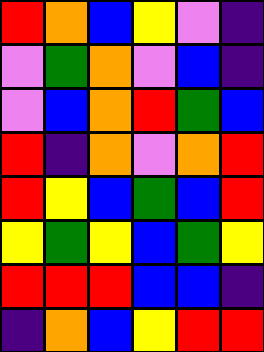[["red", "orange", "blue", "yellow", "violet", "indigo"], ["violet", "green", "orange", "violet", "blue", "indigo"], ["violet", "blue", "orange", "red", "green", "blue"], ["red", "indigo", "orange", "violet", "orange", "red"], ["red", "yellow", "blue", "green", "blue", "red"], ["yellow", "green", "yellow", "blue", "green", "yellow"], ["red", "red", "red", "blue", "blue", "indigo"], ["indigo", "orange", "blue", "yellow", "red", "red"]]